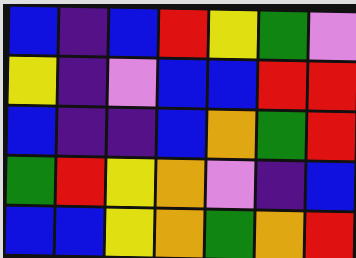[["blue", "indigo", "blue", "red", "yellow", "green", "violet"], ["yellow", "indigo", "violet", "blue", "blue", "red", "red"], ["blue", "indigo", "indigo", "blue", "orange", "green", "red"], ["green", "red", "yellow", "orange", "violet", "indigo", "blue"], ["blue", "blue", "yellow", "orange", "green", "orange", "red"]]